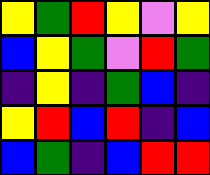[["yellow", "green", "red", "yellow", "violet", "yellow"], ["blue", "yellow", "green", "violet", "red", "green"], ["indigo", "yellow", "indigo", "green", "blue", "indigo"], ["yellow", "red", "blue", "red", "indigo", "blue"], ["blue", "green", "indigo", "blue", "red", "red"]]